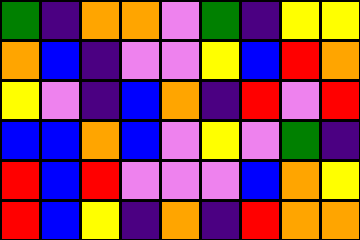[["green", "indigo", "orange", "orange", "violet", "green", "indigo", "yellow", "yellow"], ["orange", "blue", "indigo", "violet", "violet", "yellow", "blue", "red", "orange"], ["yellow", "violet", "indigo", "blue", "orange", "indigo", "red", "violet", "red"], ["blue", "blue", "orange", "blue", "violet", "yellow", "violet", "green", "indigo"], ["red", "blue", "red", "violet", "violet", "violet", "blue", "orange", "yellow"], ["red", "blue", "yellow", "indigo", "orange", "indigo", "red", "orange", "orange"]]